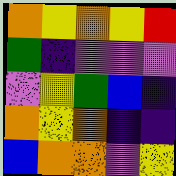[["orange", "yellow", "orange", "yellow", "red"], ["green", "indigo", "violet", "violet", "violet"], ["violet", "yellow", "green", "blue", "indigo"], ["orange", "yellow", "orange", "indigo", "indigo"], ["blue", "orange", "orange", "violet", "yellow"]]